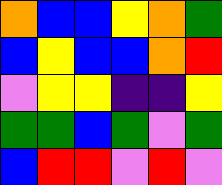[["orange", "blue", "blue", "yellow", "orange", "green"], ["blue", "yellow", "blue", "blue", "orange", "red"], ["violet", "yellow", "yellow", "indigo", "indigo", "yellow"], ["green", "green", "blue", "green", "violet", "green"], ["blue", "red", "red", "violet", "red", "violet"]]